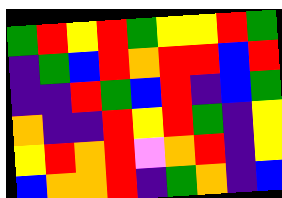[["green", "red", "yellow", "red", "green", "yellow", "yellow", "red", "green"], ["indigo", "green", "blue", "red", "orange", "red", "red", "blue", "red"], ["indigo", "indigo", "red", "green", "blue", "red", "indigo", "blue", "green"], ["orange", "indigo", "indigo", "red", "yellow", "red", "green", "indigo", "yellow"], ["yellow", "red", "orange", "red", "violet", "orange", "red", "indigo", "yellow"], ["blue", "orange", "orange", "red", "indigo", "green", "orange", "indigo", "blue"]]